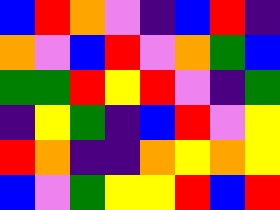[["blue", "red", "orange", "violet", "indigo", "blue", "red", "indigo"], ["orange", "violet", "blue", "red", "violet", "orange", "green", "blue"], ["green", "green", "red", "yellow", "red", "violet", "indigo", "green"], ["indigo", "yellow", "green", "indigo", "blue", "red", "violet", "yellow"], ["red", "orange", "indigo", "indigo", "orange", "yellow", "orange", "yellow"], ["blue", "violet", "green", "yellow", "yellow", "red", "blue", "red"]]